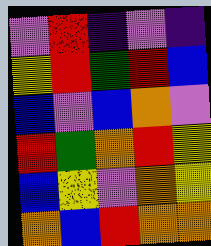[["violet", "red", "indigo", "violet", "indigo"], ["yellow", "red", "green", "red", "blue"], ["blue", "violet", "blue", "orange", "violet"], ["red", "green", "orange", "red", "yellow"], ["blue", "yellow", "violet", "orange", "yellow"], ["orange", "blue", "red", "orange", "orange"]]